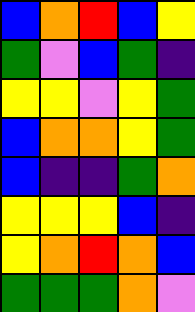[["blue", "orange", "red", "blue", "yellow"], ["green", "violet", "blue", "green", "indigo"], ["yellow", "yellow", "violet", "yellow", "green"], ["blue", "orange", "orange", "yellow", "green"], ["blue", "indigo", "indigo", "green", "orange"], ["yellow", "yellow", "yellow", "blue", "indigo"], ["yellow", "orange", "red", "orange", "blue"], ["green", "green", "green", "orange", "violet"]]